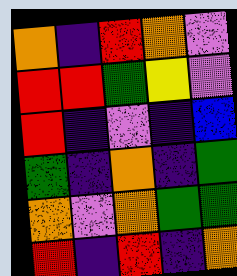[["orange", "indigo", "red", "orange", "violet"], ["red", "red", "green", "yellow", "violet"], ["red", "indigo", "violet", "indigo", "blue"], ["green", "indigo", "orange", "indigo", "green"], ["orange", "violet", "orange", "green", "green"], ["red", "indigo", "red", "indigo", "orange"]]